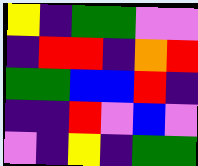[["yellow", "indigo", "green", "green", "violet", "violet"], ["indigo", "red", "red", "indigo", "orange", "red"], ["green", "green", "blue", "blue", "red", "indigo"], ["indigo", "indigo", "red", "violet", "blue", "violet"], ["violet", "indigo", "yellow", "indigo", "green", "green"]]